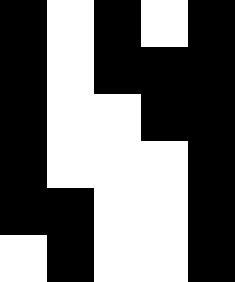[["black", "white", "black", "white", "black"], ["black", "white", "black", "black", "black"], ["black", "white", "white", "black", "black"], ["black", "white", "white", "white", "black"], ["black", "black", "white", "white", "black"], ["white", "black", "white", "white", "black"]]